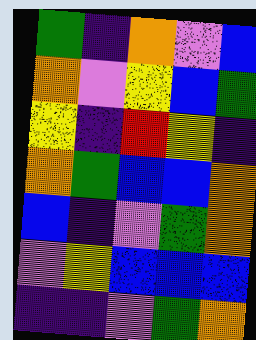[["green", "indigo", "orange", "violet", "blue"], ["orange", "violet", "yellow", "blue", "green"], ["yellow", "indigo", "red", "yellow", "indigo"], ["orange", "green", "blue", "blue", "orange"], ["blue", "indigo", "violet", "green", "orange"], ["violet", "yellow", "blue", "blue", "blue"], ["indigo", "indigo", "violet", "green", "orange"]]